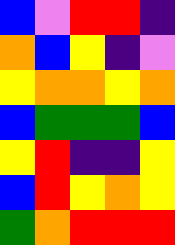[["blue", "violet", "red", "red", "indigo"], ["orange", "blue", "yellow", "indigo", "violet"], ["yellow", "orange", "orange", "yellow", "orange"], ["blue", "green", "green", "green", "blue"], ["yellow", "red", "indigo", "indigo", "yellow"], ["blue", "red", "yellow", "orange", "yellow"], ["green", "orange", "red", "red", "red"]]